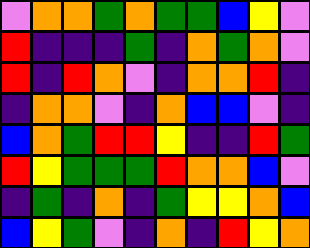[["violet", "orange", "orange", "green", "orange", "green", "green", "blue", "yellow", "violet"], ["red", "indigo", "indigo", "indigo", "green", "indigo", "orange", "green", "orange", "violet"], ["red", "indigo", "red", "orange", "violet", "indigo", "orange", "orange", "red", "indigo"], ["indigo", "orange", "orange", "violet", "indigo", "orange", "blue", "blue", "violet", "indigo"], ["blue", "orange", "green", "red", "red", "yellow", "indigo", "indigo", "red", "green"], ["red", "yellow", "green", "green", "green", "red", "orange", "orange", "blue", "violet"], ["indigo", "green", "indigo", "orange", "indigo", "green", "yellow", "yellow", "orange", "blue"], ["blue", "yellow", "green", "violet", "indigo", "orange", "indigo", "red", "yellow", "orange"]]